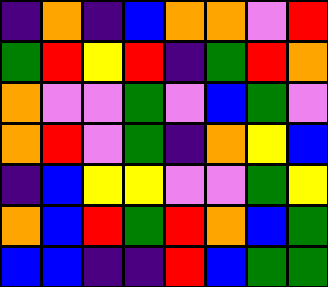[["indigo", "orange", "indigo", "blue", "orange", "orange", "violet", "red"], ["green", "red", "yellow", "red", "indigo", "green", "red", "orange"], ["orange", "violet", "violet", "green", "violet", "blue", "green", "violet"], ["orange", "red", "violet", "green", "indigo", "orange", "yellow", "blue"], ["indigo", "blue", "yellow", "yellow", "violet", "violet", "green", "yellow"], ["orange", "blue", "red", "green", "red", "orange", "blue", "green"], ["blue", "blue", "indigo", "indigo", "red", "blue", "green", "green"]]